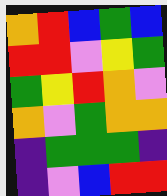[["orange", "red", "blue", "green", "blue"], ["red", "red", "violet", "yellow", "green"], ["green", "yellow", "red", "orange", "violet"], ["orange", "violet", "green", "orange", "orange"], ["indigo", "green", "green", "green", "indigo"], ["indigo", "violet", "blue", "red", "red"]]